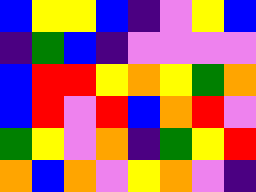[["blue", "yellow", "yellow", "blue", "indigo", "violet", "yellow", "blue"], ["indigo", "green", "blue", "indigo", "violet", "violet", "violet", "violet"], ["blue", "red", "red", "yellow", "orange", "yellow", "green", "orange"], ["blue", "red", "violet", "red", "blue", "orange", "red", "violet"], ["green", "yellow", "violet", "orange", "indigo", "green", "yellow", "red"], ["orange", "blue", "orange", "violet", "yellow", "orange", "violet", "indigo"]]